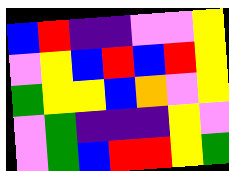[["blue", "red", "indigo", "indigo", "violet", "violet", "yellow"], ["violet", "yellow", "blue", "red", "blue", "red", "yellow"], ["green", "yellow", "yellow", "blue", "orange", "violet", "yellow"], ["violet", "green", "indigo", "indigo", "indigo", "yellow", "violet"], ["violet", "green", "blue", "red", "red", "yellow", "green"]]